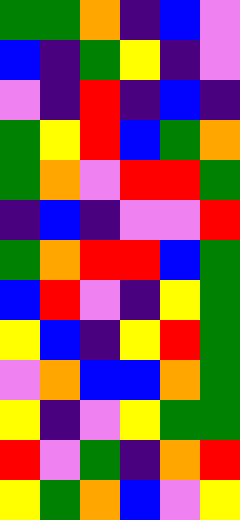[["green", "green", "orange", "indigo", "blue", "violet"], ["blue", "indigo", "green", "yellow", "indigo", "violet"], ["violet", "indigo", "red", "indigo", "blue", "indigo"], ["green", "yellow", "red", "blue", "green", "orange"], ["green", "orange", "violet", "red", "red", "green"], ["indigo", "blue", "indigo", "violet", "violet", "red"], ["green", "orange", "red", "red", "blue", "green"], ["blue", "red", "violet", "indigo", "yellow", "green"], ["yellow", "blue", "indigo", "yellow", "red", "green"], ["violet", "orange", "blue", "blue", "orange", "green"], ["yellow", "indigo", "violet", "yellow", "green", "green"], ["red", "violet", "green", "indigo", "orange", "red"], ["yellow", "green", "orange", "blue", "violet", "yellow"]]